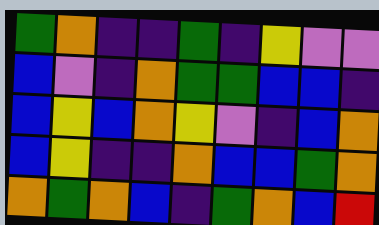[["green", "orange", "indigo", "indigo", "green", "indigo", "yellow", "violet", "violet"], ["blue", "violet", "indigo", "orange", "green", "green", "blue", "blue", "indigo"], ["blue", "yellow", "blue", "orange", "yellow", "violet", "indigo", "blue", "orange"], ["blue", "yellow", "indigo", "indigo", "orange", "blue", "blue", "green", "orange"], ["orange", "green", "orange", "blue", "indigo", "green", "orange", "blue", "red"]]